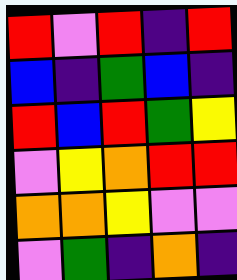[["red", "violet", "red", "indigo", "red"], ["blue", "indigo", "green", "blue", "indigo"], ["red", "blue", "red", "green", "yellow"], ["violet", "yellow", "orange", "red", "red"], ["orange", "orange", "yellow", "violet", "violet"], ["violet", "green", "indigo", "orange", "indigo"]]